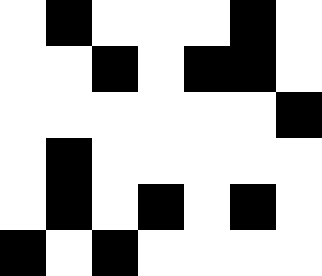[["white", "black", "white", "white", "white", "black", "white"], ["white", "white", "black", "white", "black", "black", "white"], ["white", "white", "white", "white", "white", "white", "black"], ["white", "black", "white", "white", "white", "white", "white"], ["white", "black", "white", "black", "white", "black", "white"], ["black", "white", "black", "white", "white", "white", "white"]]